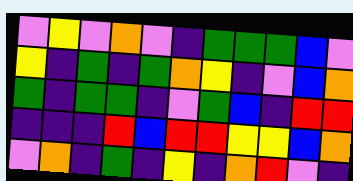[["violet", "yellow", "violet", "orange", "violet", "indigo", "green", "green", "green", "blue", "violet"], ["yellow", "indigo", "green", "indigo", "green", "orange", "yellow", "indigo", "violet", "blue", "orange"], ["green", "indigo", "green", "green", "indigo", "violet", "green", "blue", "indigo", "red", "red"], ["indigo", "indigo", "indigo", "red", "blue", "red", "red", "yellow", "yellow", "blue", "orange"], ["violet", "orange", "indigo", "green", "indigo", "yellow", "indigo", "orange", "red", "violet", "indigo"]]